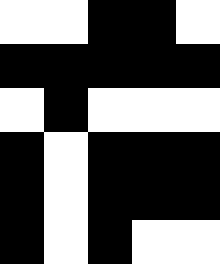[["white", "white", "black", "black", "white"], ["black", "black", "black", "black", "black"], ["white", "black", "white", "white", "white"], ["black", "white", "black", "black", "black"], ["black", "white", "black", "black", "black"], ["black", "white", "black", "white", "white"]]